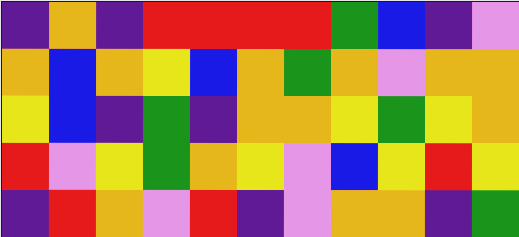[["indigo", "orange", "indigo", "red", "red", "red", "red", "green", "blue", "indigo", "violet"], ["orange", "blue", "orange", "yellow", "blue", "orange", "green", "orange", "violet", "orange", "orange"], ["yellow", "blue", "indigo", "green", "indigo", "orange", "orange", "yellow", "green", "yellow", "orange"], ["red", "violet", "yellow", "green", "orange", "yellow", "violet", "blue", "yellow", "red", "yellow"], ["indigo", "red", "orange", "violet", "red", "indigo", "violet", "orange", "orange", "indigo", "green"]]